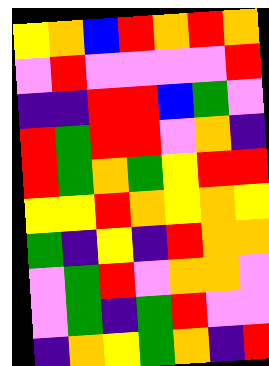[["yellow", "orange", "blue", "red", "orange", "red", "orange"], ["violet", "red", "violet", "violet", "violet", "violet", "red"], ["indigo", "indigo", "red", "red", "blue", "green", "violet"], ["red", "green", "red", "red", "violet", "orange", "indigo"], ["red", "green", "orange", "green", "yellow", "red", "red"], ["yellow", "yellow", "red", "orange", "yellow", "orange", "yellow"], ["green", "indigo", "yellow", "indigo", "red", "orange", "orange"], ["violet", "green", "red", "violet", "orange", "orange", "violet"], ["violet", "green", "indigo", "green", "red", "violet", "violet"], ["indigo", "orange", "yellow", "green", "orange", "indigo", "red"]]